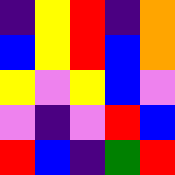[["indigo", "yellow", "red", "indigo", "orange"], ["blue", "yellow", "red", "blue", "orange"], ["yellow", "violet", "yellow", "blue", "violet"], ["violet", "indigo", "violet", "red", "blue"], ["red", "blue", "indigo", "green", "red"]]